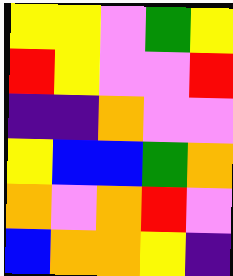[["yellow", "yellow", "violet", "green", "yellow"], ["red", "yellow", "violet", "violet", "red"], ["indigo", "indigo", "orange", "violet", "violet"], ["yellow", "blue", "blue", "green", "orange"], ["orange", "violet", "orange", "red", "violet"], ["blue", "orange", "orange", "yellow", "indigo"]]